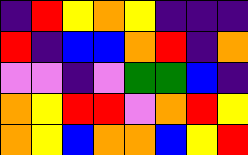[["indigo", "red", "yellow", "orange", "yellow", "indigo", "indigo", "indigo"], ["red", "indigo", "blue", "blue", "orange", "red", "indigo", "orange"], ["violet", "violet", "indigo", "violet", "green", "green", "blue", "indigo"], ["orange", "yellow", "red", "red", "violet", "orange", "red", "yellow"], ["orange", "yellow", "blue", "orange", "orange", "blue", "yellow", "red"]]